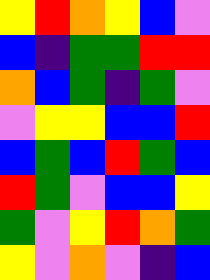[["yellow", "red", "orange", "yellow", "blue", "violet"], ["blue", "indigo", "green", "green", "red", "red"], ["orange", "blue", "green", "indigo", "green", "violet"], ["violet", "yellow", "yellow", "blue", "blue", "red"], ["blue", "green", "blue", "red", "green", "blue"], ["red", "green", "violet", "blue", "blue", "yellow"], ["green", "violet", "yellow", "red", "orange", "green"], ["yellow", "violet", "orange", "violet", "indigo", "blue"]]